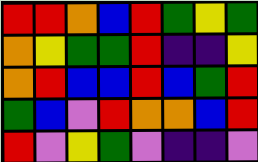[["red", "red", "orange", "blue", "red", "green", "yellow", "green"], ["orange", "yellow", "green", "green", "red", "indigo", "indigo", "yellow"], ["orange", "red", "blue", "blue", "red", "blue", "green", "red"], ["green", "blue", "violet", "red", "orange", "orange", "blue", "red"], ["red", "violet", "yellow", "green", "violet", "indigo", "indigo", "violet"]]